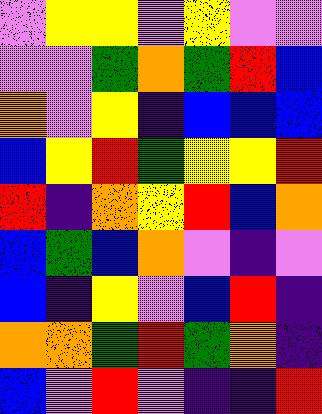[["violet", "yellow", "yellow", "violet", "yellow", "violet", "violet"], ["violet", "violet", "green", "orange", "green", "red", "blue"], ["orange", "violet", "yellow", "indigo", "blue", "blue", "blue"], ["blue", "yellow", "red", "green", "yellow", "yellow", "red"], ["red", "indigo", "orange", "yellow", "red", "blue", "orange"], ["blue", "green", "blue", "orange", "violet", "indigo", "violet"], ["blue", "indigo", "yellow", "violet", "blue", "red", "indigo"], ["orange", "orange", "green", "red", "green", "orange", "indigo"], ["blue", "violet", "red", "violet", "indigo", "indigo", "red"]]